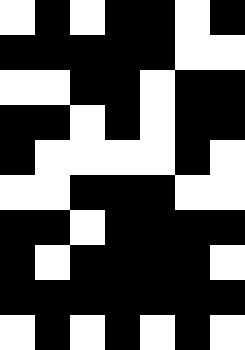[["white", "black", "white", "black", "black", "white", "black"], ["black", "black", "black", "black", "black", "white", "white"], ["white", "white", "black", "black", "white", "black", "black"], ["black", "black", "white", "black", "white", "black", "black"], ["black", "white", "white", "white", "white", "black", "white"], ["white", "white", "black", "black", "black", "white", "white"], ["black", "black", "white", "black", "black", "black", "black"], ["black", "white", "black", "black", "black", "black", "white"], ["black", "black", "black", "black", "black", "black", "black"], ["white", "black", "white", "black", "white", "black", "white"]]